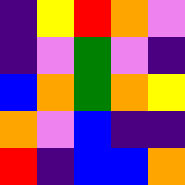[["indigo", "yellow", "red", "orange", "violet"], ["indigo", "violet", "green", "violet", "indigo"], ["blue", "orange", "green", "orange", "yellow"], ["orange", "violet", "blue", "indigo", "indigo"], ["red", "indigo", "blue", "blue", "orange"]]